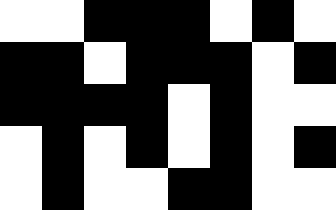[["white", "white", "black", "black", "black", "white", "black", "white"], ["black", "black", "white", "black", "black", "black", "white", "black"], ["black", "black", "black", "black", "white", "black", "white", "white"], ["white", "black", "white", "black", "white", "black", "white", "black"], ["white", "black", "white", "white", "black", "black", "white", "white"]]